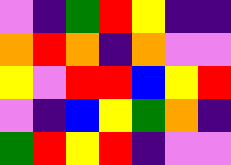[["violet", "indigo", "green", "red", "yellow", "indigo", "indigo"], ["orange", "red", "orange", "indigo", "orange", "violet", "violet"], ["yellow", "violet", "red", "red", "blue", "yellow", "red"], ["violet", "indigo", "blue", "yellow", "green", "orange", "indigo"], ["green", "red", "yellow", "red", "indigo", "violet", "violet"]]